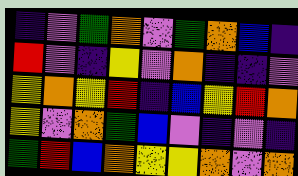[["indigo", "violet", "green", "orange", "violet", "green", "orange", "blue", "indigo"], ["red", "violet", "indigo", "yellow", "violet", "orange", "indigo", "indigo", "violet"], ["yellow", "orange", "yellow", "red", "indigo", "blue", "yellow", "red", "orange"], ["yellow", "violet", "orange", "green", "blue", "violet", "indigo", "violet", "indigo"], ["green", "red", "blue", "orange", "yellow", "yellow", "orange", "violet", "orange"]]